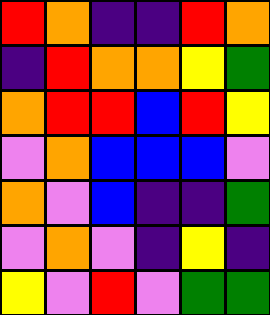[["red", "orange", "indigo", "indigo", "red", "orange"], ["indigo", "red", "orange", "orange", "yellow", "green"], ["orange", "red", "red", "blue", "red", "yellow"], ["violet", "orange", "blue", "blue", "blue", "violet"], ["orange", "violet", "blue", "indigo", "indigo", "green"], ["violet", "orange", "violet", "indigo", "yellow", "indigo"], ["yellow", "violet", "red", "violet", "green", "green"]]